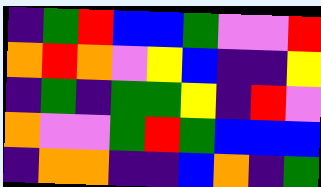[["indigo", "green", "red", "blue", "blue", "green", "violet", "violet", "red"], ["orange", "red", "orange", "violet", "yellow", "blue", "indigo", "indigo", "yellow"], ["indigo", "green", "indigo", "green", "green", "yellow", "indigo", "red", "violet"], ["orange", "violet", "violet", "green", "red", "green", "blue", "blue", "blue"], ["indigo", "orange", "orange", "indigo", "indigo", "blue", "orange", "indigo", "green"]]